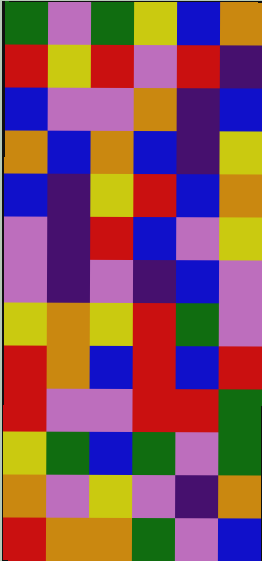[["green", "violet", "green", "yellow", "blue", "orange"], ["red", "yellow", "red", "violet", "red", "indigo"], ["blue", "violet", "violet", "orange", "indigo", "blue"], ["orange", "blue", "orange", "blue", "indigo", "yellow"], ["blue", "indigo", "yellow", "red", "blue", "orange"], ["violet", "indigo", "red", "blue", "violet", "yellow"], ["violet", "indigo", "violet", "indigo", "blue", "violet"], ["yellow", "orange", "yellow", "red", "green", "violet"], ["red", "orange", "blue", "red", "blue", "red"], ["red", "violet", "violet", "red", "red", "green"], ["yellow", "green", "blue", "green", "violet", "green"], ["orange", "violet", "yellow", "violet", "indigo", "orange"], ["red", "orange", "orange", "green", "violet", "blue"]]